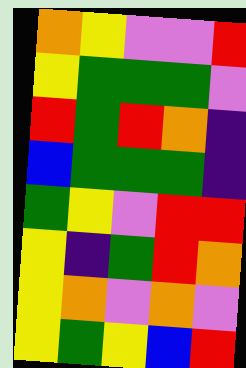[["orange", "yellow", "violet", "violet", "red"], ["yellow", "green", "green", "green", "violet"], ["red", "green", "red", "orange", "indigo"], ["blue", "green", "green", "green", "indigo"], ["green", "yellow", "violet", "red", "red"], ["yellow", "indigo", "green", "red", "orange"], ["yellow", "orange", "violet", "orange", "violet"], ["yellow", "green", "yellow", "blue", "red"]]